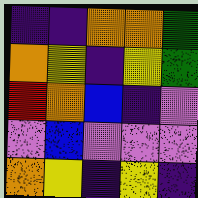[["indigo", "indigo", "orange", "orange", "green"], ["orange", "yellow", "indigo", "yellow", "green"], ["red", "orange", "blue", "indigo", "violet"], ["violet", "blue", "violet", "violet", "violet"], ["orange", "yellow", "indigo", "yellow", "indigo"]]